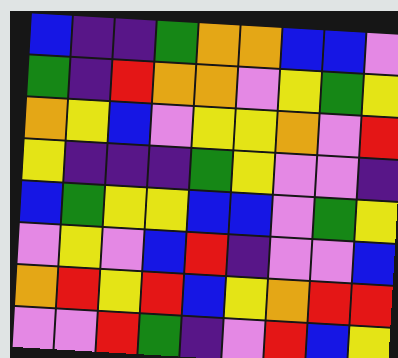[["blue", "indigo", "indigo", "green", "orange", "orange", "blue", "blue", "violet"], ["green", "indigo", "red", "orange", "orange", "violet", "yellow", "green", "yellow"], ["orange", "yellow", "blue", "violet", "yellow", "yellow", "orange", "violet", "red"], ["yellow", "indigo", "indigo", "indigo", "green", "yellow", "violet", "violet", "indigo"], ["blue", "green", "yellow", "yellow", "blue", "blue", "violet", "green", "yellow"], ["violet", "yellow", "violet", "blue", "red", "indigo", "violet", "violet", "blue"], ["orange", "red", "yellow", "red", "blue", "yellow", "orange", "red", "red"], ["violet", "violet", "red", "green", "indigo", "violet", "red", "blue", "yellow"]]